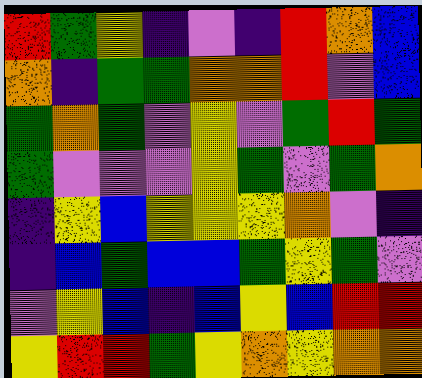[["red", "green", "yellow", "indigo", "violet", "indigo", "red", "orange", "blue"], ["orange", "indigo", "green", "green", "orange", "orange", "red", "violet", "blue"], ["green", "orange", "green", "violet", "yellow", "violet", "green", "red", "green"], ["green", "violet", "violet", "violet", "yellow", "green", "violet", "green", "orange"], ["indigo", "yellow", "blue", "yellow", "yellow", "yellow", "orange", "violet", "indigo"], ["indigo", "blue", "green", "blue", "blue", "green", "yellow", "green", "violet"], ["violet", "yellow", "blue", "indigo", "blue", "yellow", "blue", "red", "red"], ["yellow", "red", "red", "green", "yellow", "orange", "yellow", "orange", "orange"]]